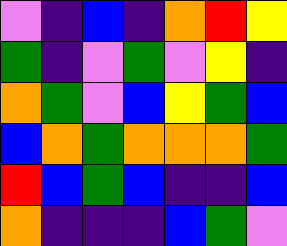[["violet", "indigo", "blue", "indigo", "orange", "red", "yellow"], ["green", "indigo", "violet", "green", "violet", "yellow", "indigo"], ["orange", "green", "violet", "blue", "yellow", "green", "blue"], ["blue", "orange", "green", "orange", "orange", "orange", "green"], ["red", "blue", "green", "blue", "indigo", "indigo", "blue"], ["orange", "indigo", "indigo", "indigo", "blue", "green", "violet"]]